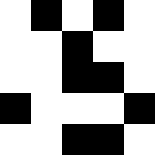[["white", "black", "white", "black", "white"], ["white", "white", "black", "white", "white"], ["white", "white", "black", "black", "white"], ["black", "white", "white", "white", "black"], ["white", "white", "black", "black", "white"]]